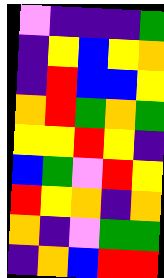[["violet", "indigo", "indigo", "indigo", "green"], ["indigo", "yellow", "blue", "yellow", "orange"], ["indigo", "red", "blue", "blue", "yellow"], ["orange", "red", "green", "orange", "green"], ["yellow", "yellow", "red", "yellow", "indigo"], ["blue", "green", "violet", "red", "yellow"], ["red", "yellow", "orange", "indigo", "orange"], ["orange", "indigo", "violet", "green", "green"], ["indigo", "orange", "blue", "red", "red"]]